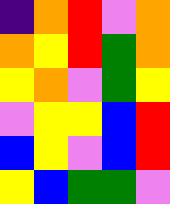[["indigo", "orange", "red", "violet", "orange"], ["orange", "yellow", "red", "green", "orange"], ["yellow", "orange", "violet", "green", "yellow"], ["violet", "yellow", "yellow", "blue", "red"], ["blue", "yellow", "violet", "blue", "red"], ["yellow", "blue", "green", "green", "violet"]]